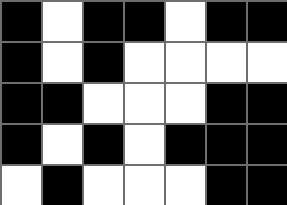[["black", "white", "black", "black", "white", "black", "black"], ["black", "white", "black", "white", "white", "white", "white"], ["black", "black", "white", "white", "white", "black", "black"], ["black", "white", "black", "white", "black", "black", "black"], ["white", "black", "white", "white", "white", "black", "black"]]